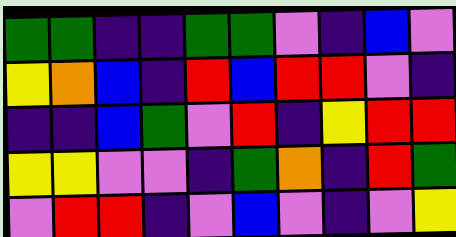[["green", "green", "indigo", "indigo", "green", "green", "violet", "indigo", "blue", "violet"], ["yellow", "orange", "blue", "indigo", "red", "blue", "red", "red", "violet", "indigo"], ["indigo", "indigo", "blue", "green", "violet", "red", "indigo", "yellow", "red", "red"], ["yellow", "yellow", "violet", "violet", "indigo", "green", "orange", "indigo", "red", "green"], ["violet", "red", "red", "indigo", "violet", "blue", "violet", "indigo", "violet", "yellow"]]